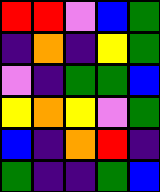[["red", "red", "violet", "blue", "green"], ["indigo", "orange", "indigo", "yellow", "green"], ["violet", "indigo", "green", "green", "blue"], ["yellow", "orange", "yellow", "violet", "green"], ["blue", "indigo", "orange", "red", "indigo"], ["green", "indigo", "indigo", "green", "blue"]]